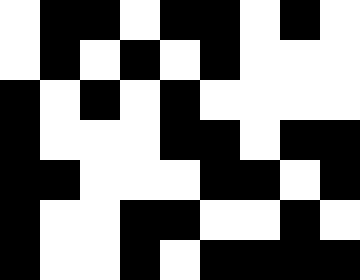[["white", "black", "black", "white", "black", "black", "white", "black", "white"], ["white", "black", "white", "black", "white", "black", "white", "white", "white"], ["black", "white", "black", "white", "black", "white", "white", "white", "white"], ["black", "white", "white", "white", "black", "black", "white", "black", "black"], ["black", "black", "white", "white", "white", "black", "black", "white", "black"], ["black", "white", "white", "black", "black", "white", "white", "black", "white"], ["black", "white", "white", "black", "white", "black", "black", "black", "black"]]